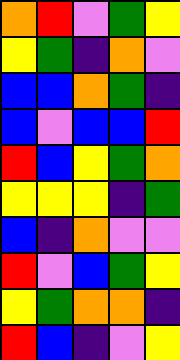[["orange", "red", "violet", "green", "yellow"], ["yellow", "green", "indigo", "orange", "violet"], ["blue", "blue", "orange", "green", "indigo"], ["blue", "violet", "blue", "blue", "red"], ["red", "blue", "yellow", "green", "orange"], ["yellow", "yellow", "yellow", "indigo", "green"], ["blue", "indigo", "orange", "violet", "violet"], ["red", "violet", "blue", "green", "yellow"], ["yellow", "green", "orange", "orange", "indigo"], ["red", "blue", "indigo", "violet", "yellow"]]